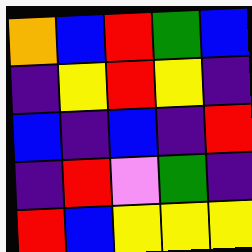[["orange", "blue", "red", "green", "blue"], ["indigo", "yellow", "red", "yellow", "indigo"], ["blue", "indigo", "blue", "indigo", "red"], ["indigo", "red", "violet", "green", "indigo"], ["red", "blue", "yellow", "yellow", "yellow"]]